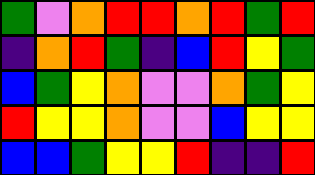[["green", "violet", "orange", "red", "red", "orange", "red", "green", "red"], ["indigo", "orange", "red", "green", "indigo", "blue", "red", "yellow", "green"], ["blue", "green", "yellow", "orange", "violet", "violet", "orange", "green", "yellow"], ["red", "yellow", "yellow", "orange", "violet", "violet", "blue", "yellow", "yellow"], ["blue", "blue", "green", "yellow", "yellow", "red", "indigo", "indigo", "red"]]